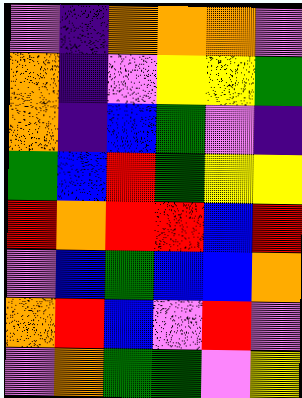[["violet", "indigo", "orange", "orange", "orange", "violet"], ["orange", "indigo", "violet", "yellow", "yellow", "green"], ["orange", "indigo", "blue", "green", "violet", "indigo"], ["green", "blue", "red", "green", "yellow", "yellow"], ["red", "orange", "red", "red", "blue", "red"], ["violet", "blue", "green", "blue", "blue", "orange"], ["orange", "red", "blue", "violet", "red", "violet"], ["violet", "orange", "green", "green", "violet", "yellow"]]